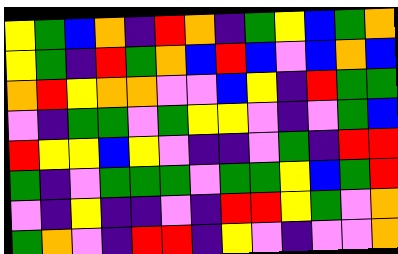[["yellow", "green", "blue", "orange", "indigo", "red", "orange", "indigo", "green", "yellow", "blue", "green", "orange"], ["yellow", "green", "indigo", "red", "green", "orange", "blue", "red", "blue", "violet", "blue", "orange", "blue"], ["orange", "red", "yellow", "orange", "orange", "violet", "violet", "blue", "yellow", "indigo", "red", "green", "green"], ["violet", "indigo", "green", "green", "violet", "green", "yellow", "yellow", "violet", "indigo", "violet", "green", "blue"], ["red", "yellow", "yellow", "blue", "yellow", "violet", "indigo", "indigo", "violet", "green", "indigo", "red", "red"], ["green", "indigo", "violet", "green", "green", "green", "violet", "green", "green", "yellow", "blue", "green", "red"], ["violet", "indigo", "yellow", "indigo", "indigo", "violet", "indigo", "red", "red", "yellow", "green", "violet", "orange"], ["green", "orange", "violet", "indigo", "red", "red", "indigo", "yellow", "violet", "indigo", "violet", "violet", "orange"]]